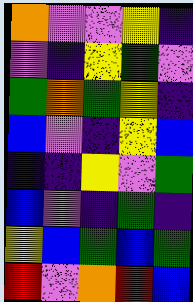[["orange", "violet", "violet", "yellow", "indigo"], ["violet", "indigo", "yellow", "green", "violet"], ["green", "orange", "green", "yellow", "indigo"], ["blue", "violet", "indigo", "yellow", "blue"], ["indigo", "indigo", "yellow", "violet", "green"], ["blue", "violet", "indigo", "green", "indigo"], ["yellow", "blue", "green", "blue", "green"], ["red", "violet", "orange", "red", "blue"]]